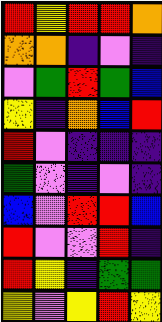[["red", "yellow", "red", "red", "orange"], ["orange", "orange", "indigo", "violet", "indigo"], ["violet", "green", "red", "green", "blue"], ["yellow", "indigo", "orange", "blue", "red"], ["red", "violet", "indigo", "indigo", "indigo"], ["green", "violet", "indigo", "violet", "indigo"], ["blue", "violet", "red", "red", "blue"], ["red", "violet", "violet", "red", "indigo"], ["red", "yellow", "indigo", "green", "green"], ["yellow", "violet", "yellow", "red", "yellow"]]